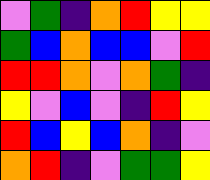[["violet", "green", "indigo", "orange", "red", "yellow", "yellow"], ["green", "blue", "orange", "blue", "blue", "violet", "red"], ["red", "red", "orange", "violet", "orange", "green", "indigo"], ["yellow", "violet", "blue", "violet", "indigo", "red", "yellow"], ["red", "blue", "yellow", "blue", "orange", "indigo", "violet"], ["orange", "red", "indigo", "violet", "green", "green", "yellow"]]